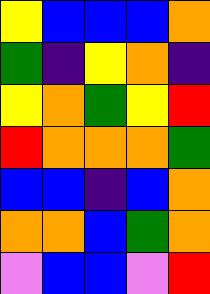[["yellow", "blue", "blue", "blue", "orange"], ["green", "indigo", "yellow", "orange", "indigo"], ["yellow", "orange", "green", "yellow", "red"], ["red", "orange", "orange", "orange", "green"], ["blue", "blue", "indigo", "blue", "orange"], ["orange", "orange", "blue", "green", "orange"], ["violet", "blue", "blue", "violet", "red"]]